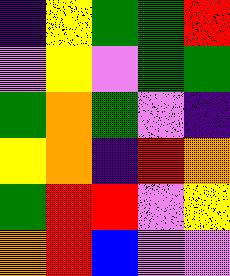[["indigo", "yellow", "green", "green", "red"], ["violet", "yellow", "violet", "green", "green"], ["green", "orange", "green", "violet", "indigo"], ["yellow", "orange", "indigo", "red", "orange"], ["green", "red", "red", "violet", "yellow"], ["orange", "red", "blue", "violet", "violet"]]